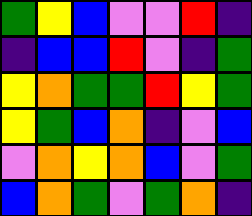[["green", "yellow", "blue", "violet", "violet", "red", "indigo"], ["indigo", "blue", "blue", "red", "violet", "indigo", "green"], ["yellow", "orange", "green", "green", "red", "yellow", "green"], ["yellow", "green", "blue", "orange", "indigo", "violet", "blue"], ["violet", "orange", "yellow", "orange", "blue", "violet", "green"], ["blue", "orange", "green", "violet", "green", "orange", "indigo"]]